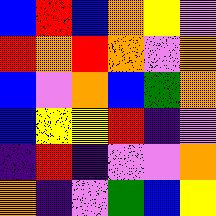[["blue", "red", "blue", "orange", "yellow", "violet"], ["red", "orange", "red", "orange", "violet", "orange"], ["blue", "violet", "orange", "blue", "green", "orange"], ["blue", "yellow", "yellow", "red", "indigo", "violet"], ["indigo", "red", "indigo", "violet", "violet", "orange"], ["orange", "indigo", "violet", "green", "blue", "yellow"]]